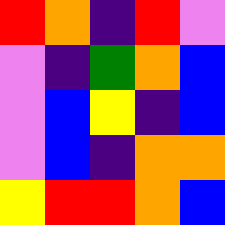[["red", "orange", "indigo", "red", "violet"], ["violet", "indigo", "green", "orange", "blue"], ["violet", "blue", "yellow", "indigo", "blue"], ["violet", "blue", "indigo", "orange", "orange"], ["yellow", "red", "red", "orange", "blue"]]